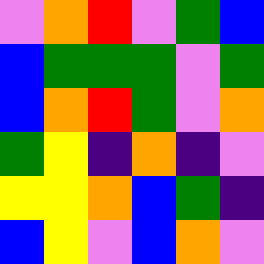[["violet", "orange", "red", "violet", "green", "blue"], ["blue", "green", "green", "green", "violet", "green"], ["blue", "orange", "red", "green", "violet", "orange"], ["green", "yellow", "indigo", "orange", "indigo", "violet"], ["yellow", "yellow", "orange", "blue", "green", "indigo"], ["blue", "yellow", "violet", "blue", "orange", "violet"]]